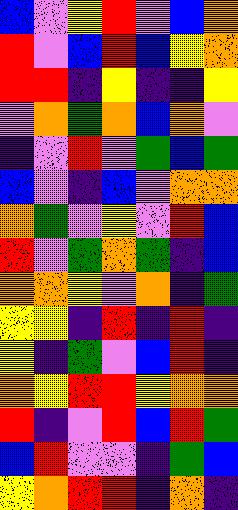[["blue", "violet", "yellow", "red", "violet", "blue", "orange"], ["red", "violet", "blue", "red", "blue", "yellow", "orange"], ["red", "red", "indigo", "yellow", "indigo", "indigo", "yellow"], ["violet", "orange", "green", "orange", "blue", "orange", "violet"], ["indigo", "violet", "red", "violet", "green", "blue", "green"], ["blue", "violet", "indigo", "blue", "violet", "orange", "orange"], ["orange", "green", "violet", "yellow", "violet", "red", "blue"], ["red", "violet", "green", "orange", "green", "indigo", "blue"], ["orange", "orange", "yellow", "violet", "orange", "indigo", "green"], ["yellow", "yellow", "indigo", "red", "indigo", "red", "indigo"], ["yellow", "indigo", "green", "violet", "blue", "red", "indigo"], ["orange", "yellow", "red", "red", "yellow", "orange", "orange"], ["red", "indigo", "violet", "red", "blue", "red", "green"], ["blue", "red", "violet", "violet", "indigo", "green", "blue"], ["yellow", "orange", "red", "red", "indigo", "orange", "indigo"]]